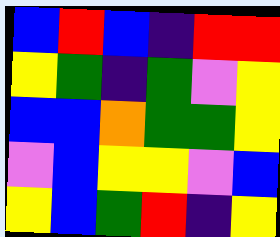[["blue", "red", "blue", "indigo", "red", "red"], ["yellow", "green", "indigo", "green", "violet", "yellow"], ["blue", "blue", "orange", "green", "green", "yellow"], ["violet", "blue", "yellow", "yellow", "violet", "blue"], ["yellow", "blue", "green", "red", "indigo", "yellow"]]